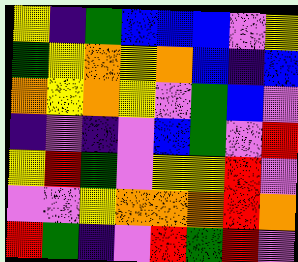[["yellow", "indigo", "green", "blue", "blue", "blue", "violet", "yellow"], ["green", "yellow", "orange", "yellow", "orange", "blue", "indigo", "blue"], ["orange", "yellow", "orange", "yellow", "violet", "green", "blue", "violet"], ["indigo", "violet", "indigo", "violet", "blue", "green", "violet", "red"], ["yellow", "red", "green", "violet", "yellow", "yellow", "red", "violet"], ["violet", "violet", "yellow", "orange", "orange", "orange", "red", "orange"], ["red", "green", "indigo", "violet", "red", "green", "red", "violet"]]